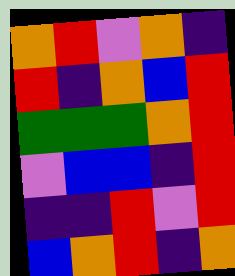[["orange", "red", "violet", "orange", "indigo"], ["red", "indigo", "orange", "blue", "red"], ["green", "green", "green", "orange", "red"], ["violet", "blue", "blue", "indigo", "red"], ["indigo", "indigo", "red", "violet", "red"], ["blue", "orange", "red", "indigo", "orange"]]